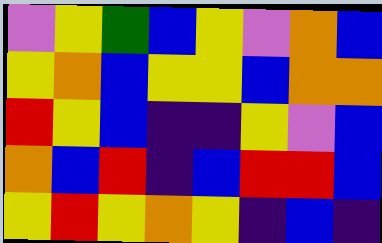[["violet", "yellow", "green", "blue", "yellow", "violet", "orange", "blue"], ["yellow", "orange", "blue", "yellow", "yellow", "blue", "orange", "orange"], ["red", "yellow", "blue", "indigo", "indigo", "yellow", "violet", "blue"], ["orange", "blue", "red", "indigo", "blue", "red", "red", "blue"], ["yellow", "red", "yellow", "orange", "yellow", "indigo", "blue", "indigo"]]